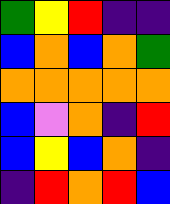[["green", "yellow", "red", "indigo", "indigo"], ["blue", "orange", "blue", "orange", "green"], ["orange", "orange", "orange", "orange", "orange"], ["blue", "violet", "orange", "indigo", "red"], ["blue", "yellow", "blue", "orange", "indigo"], ["indigo", "red", "orange", "red", "blue"]]